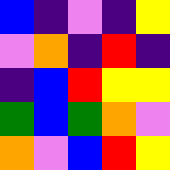[["blue", "indigo", "violet", "indigo", "yellow"], ["violet", "orange", "indigo", "red", "indigo"], ["indigo", "blue", "red", "yellow", "yellow"], ["green", "blue", "green", "orange", "violet"], ["orange", "violet", "blue", "red", "yellow"]]